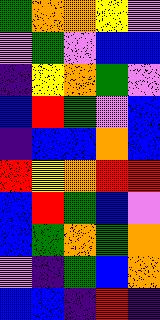[["green", "orange", "orange", "yellow", "violet"], ["violet", "green", "violet", "blue", "blue"], ["indigo", "yellow", "orange", "green", "violet"], ["blue", "red", "green", "violet", "blue"], ["indigo", "blue", "blue", "orange", "blue"], ["red", "yellow", "orange", "red", "red"], ["blue", "red", "green", "blue", "violet"], ["blue", "green", "orange", "green", "orange"], ["violet", "indigo", "green", "blue", "orange"], ["blue", "blue", "indigo", "red", "indigo"]]